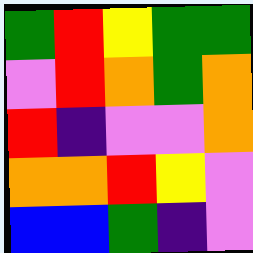[["green", "red", "yellow", "green", "green"], ["violet", "red", "orange", "green", "orange"], ["red", "indigo", "violet", "violet", "orange"], ["orange", "orange", "red", "yellow", "violet"], ["blue", "blue", "green", "indigo", "violet"]]